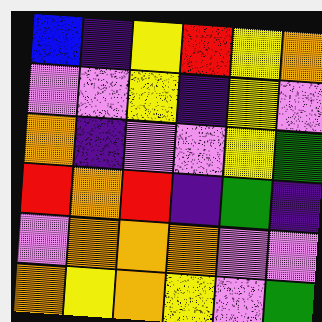[["blue", "indigo", "yellow", "red", "yellow", "orange"], ["violet", "violet", "yellow", "indigo", "yellow", "violet"], ["orange", "indigo", "violet", "violet", "yellow", "green"], ["red", "orange", "red", "indigo", "green", "indigo"], ["violet", "orange", "orange", "orange", "violet", "violet"], ["orange", "yellow", "orange", "yellow", "violet", "green"]]